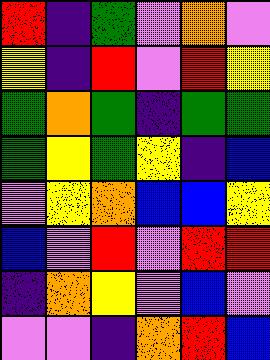[["red", "indigo", "green", "violet", "orange", "violet"], ["yellow", "indigo", "red", "violet", "red", "yellow"], ["green", "orange", "green", "indigo", "green", "green"], ["green", "yellow", "green", "yellow", "indigo", "blue"], ["violet", "yellow", "orange", "blue", "blue", "yellow"], ["blue", "violet", "red", "violet", "red", "red"], ["indigo", "orange", "yellow", "violet", "blue", "violet"], ["violet", "violet", "indigo", "orange", "red", "blue"]]